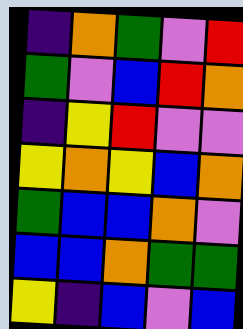[["indigo", "orange", "green", "violet", "red"], ["green", "violet", "blue", "red", "orange"], ["indigo", "yellow", "red", "violet", "violet"], ["yellow", "orange", "yellow", "blue", "orange"], ["green", "blue", "blue", "orange", "violet"], ["blue", "blue", "orange", "green", "green"], ["yellow", "indigo", "blue", "violet", "blue"]]